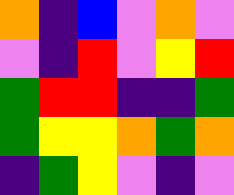[["orange", "indigo", "blue", "violet", "orange", "violet"], ["violet", "indigo", "red", "violet", "yellow", "red"], ["green", "red", "red", "indigo", "indigo", "green"], ["green", "yellow", "yellow", "orange", "green", "orange"], ["indigo", "green", "yellow", "violet", "indigo", "violet"]]